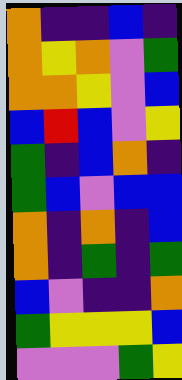[["orange", "indigo", "indigo", "blue", "indigo"], ["orange", "yellow", "orange", "violet", "green"], ["orange", "orange", "yellow", "violet", "blue"], ["blue", "red", "blue", "violet", "yellow"], ["green", "indigo", "blue", "orange", "indigo"], ["green", "blue", "violet", "blue", "blue"], ["orange", "indigo", "orange", "indigo", "blue"], ["orange", "indigo", "green", "indigo", "green"], ["blue", "violet", "indigo", "indigo", "orange"], ["green", "yellow", "yellow", "yellow", "blue"], ["violet", "violet", "violet", "green", "yellow"]]